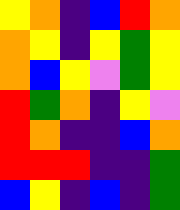[["yellow", "orange", "indigo", "blue", "red", "orange"], ["orange", "yellow", "indigo", "yellow", "green", "yellow"], ["orange", "blue", "yellow", "violet", "green", "yellow"], ["red", "green", "orange", "indigo", "yellow", "violet"], ["red", "orange", "indigo", "indigo", "blue", "orange"], ["red", "red", "red", "indigo", "indigo", "green"], ["blue", "yellow", "indigo", "blue", "indigo", "green"]]